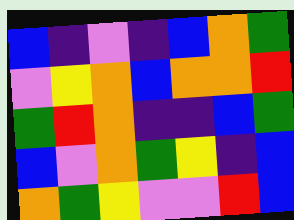[["blue", "indigo", "violet", "indigo", "blue", "orange", "green"], ["violet", "yellow", "orange", "blue", "orange", "orange", "red"], ["green", "red", "orange", "indigo", "indigo", "blue", "green"], ["blue", "violet", "orange", "green", "yellow", "indigo", "blue"], ["orange", "green", "yellow", "violet", "violet", "red", "blue"]]